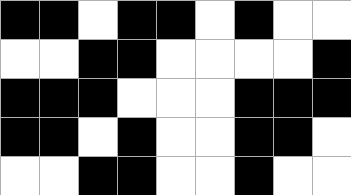[["black", "black", "white", "black", "black", "white", "black", "white", "white"], ["white", "white", "black", "black", "white", "white", "white", "white", "black"], ["black", "black", "black", "white", "white", "white", "black", "black", "black"], ["black", "black", "white", "black", "white", "white", "black", "black", "white"], ["white", "white", "black", "black", "white", "white", "black", "white", "white"]]